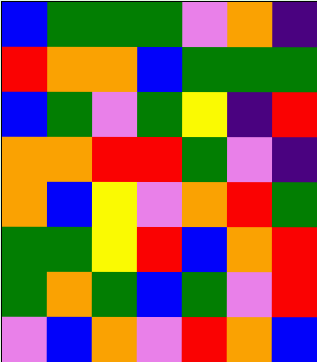[["blue", "green", "green", "green", "violet", "orange", "indigo"], ["red", "orange", "orange", "blue", "green", "green", "green"], ["blue", "green", "violet", "green", "yellow", "indigo", "red"], ["orange", "orange", "red", "red", "green", "violet", "indigo"], ["orange", "blue", "yellow", "violet", "orange", "red", "green"], ["green", "green", "yellow", "red", "blue", "orange", "red"], ["green", "orange", "green", "blue", "green", "violet", "red"], ["violet", "blue", "orange", "violet", "red", "orange", "blue"]]